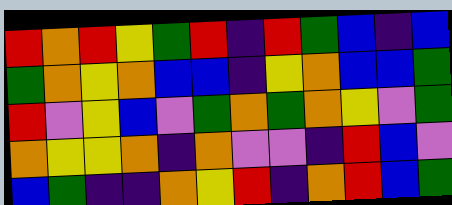[["red", "orange", "red", "yellow", "green", "red", "indigo", "red", "green", "blue", "indigo", "blue"], ["green", "orange", "yellow", "orange", "blue", "blue", "indigo", "yellow", "orange", "blue", "blue", "green"], ["red", "violet", "yellow", "blue", "violet", "green", "orange", "green", "orange", "yellow", "violet", "green"], ["orange", "yellow", "yellow", "orange", "indigo", "orange", "violet", "violet", "indigo", "red", "blue", "violet"], ["blue", "green", "indigo", "indigo", "orange", "yellow", "red", "indigo", "orange", "red", "blue", "green"]]